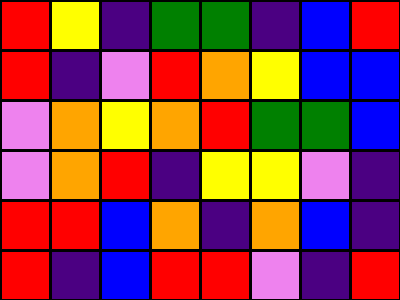[["red", "yellow", "indigo", "green", "green", "indigo", "blue", "red"], ["red", "indigo", "violet", "red", "orange", "yellow", "blue", "blue"], ["violet", "orange", "yellow", "orange", "red", "green", "green", "blue"], ["violet", "orange", "red", "indigo", "yellow", "yellow", "violet", "indigo"], ["red", "red", "blue", "orange", "indigo", "orange", "blue", "indigo"], ["red", "indigo", "blue", "red", "red", "violet", "indigo", "red"]]